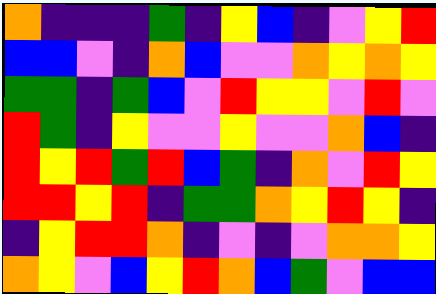[["orange", "indigo", "indigo", "indigo", "green", "indigo", "yellow", "blue", "indigo", "violet", "yellow", "red"], ["blue", "blue", "violet", "indigo", "orange", "blue", "violet", "violet", "orange", "yellow", "orange", "yellow"], ["green", "green", "indigo", "green", "blue", "violet", "red", "yellow", "yellow", "violet", "red", "violet"], ["red", "green", "indigo", "yellow", "violet", "violet", "yellow", "violet", "violet", "orange", "blue", "indigo"], ["red", "yellow", "red", "green", "red", "blue", "green", "indigo", "orange", "violet", "red", "yellow"], ["red", "red", "yellow", "red", "indigo", "green", "green", "orange", "yellow", "red", "yellow", "indigo"], ["indigo", "yellow", "red", "red", "orange", "indigo", "violet", "indigo", "violet", "orange", "orange", "yellow"], ["orange", "yellow", "violet", "blue", "yellow", "red", "orange", "blue", "green", "violet", "blue", "blue"]]